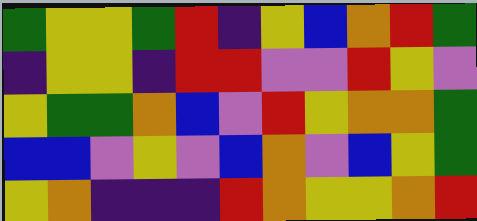[["green", "yellow", "yellow", "green", "red", "indigo", "yellow", "blue", "orange", "red", "green"], ["indigo", "yellow", "yellow", "indigo", "red", "red", "violet", "violet", "red", "yellow", "violet"], ["yellow", "green", "green", "orange", "blue", "violet", "red", "yellow", "orange", "orange", "green"], ["blue", "blue", "violet", "yellow", "violet", "blue", "orange", "violet", "blue", "yellow", "green"], ["yellow", "orange", "indigo", "indigo", "indigo", "red", "orange", "yellow", "yellow", "orange", "red"]]